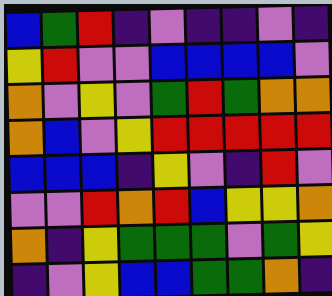[["blue", "green", "red", "indigo", "violet", "indigo", "indigo", "violet", "indigo"], ["yellow", "red", "violet", "violet", "blue", "blue", "blue", "blue", "violet"], ["orange", "violet", "yellow", "violet", "green", "red", "green", "orange", "orange"], ["orange", "blue", "violet", "yellow", "red", "red", "red", "red", "red"], ["blue", "blue", "blue", "indigo", "yellow", "violet", "indigo", "red", "violet"], ["violet", "violet", "red", "orange", "red", "blue", "yellow", "yellow", "orange"], ["orange", "indigo", "yellow", "green", "green", "green", "violet", "green", "yellow"], ["indigo", "violet", "yellow", "blue", "blue", "green", "green", "orange", "indigo"]]